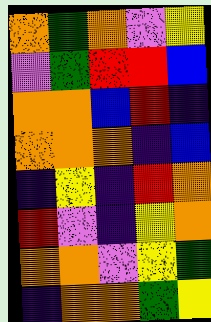[["orange", "green", "orange", "violet", "yellow"], ["violet", "green", "red", "red", "blue"], ["orange", "orange", "blue", "red", "indigo"], ["orange", "orange", "orange", "indigo", "blue"], ["indigo", "yellow", "indigo", "red", "orange"], ["red", "violet", "indigo", "yellow", "orange"], ["orange", "orange", "violet", "yellow", "green"], ["indigo", "orange", "orange", "green", "yellow"]]